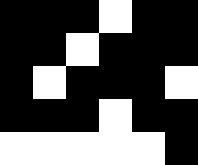[["black", "black", "black", "white", "black", "black"], ["black", "black", "white", "black", "black", "black"], ["black", "white", "black", "black", "black", "white"], ["black", "black", "black", "white", "black", "black"], ["white", "white", "white", "white", "white", "black"]]